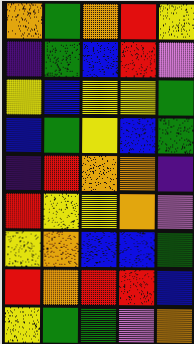[["orange", "green", "orange", "red", "yellow"], ["indigo", "green", "blue", "red", "violet"], ["yellow", "blue", "yellow", "yellow", "green"], ["blue", "green", "yellow", "blue", "green"], ["indigo", "red", "orange", "orange", "indigo"], ["red", "yellow", "yellow", "orange", "violet"], ["yellow", "orange", "blue", "blue", "green"], ["red", "orange", "red", "red", "blue"], ["yellow", "green", "green", "violet", "orange"]]